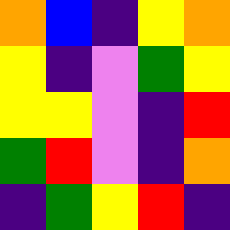[["orange", "blue", "indigo", "yellow", "orange"], ["yellow", "indigo", "violet", "green", "yellow"], ["yellow", "yellow", "violet", "indigo", "red"], ["green", "red", "violet", "indigo", "orange"], ["indigo", "green", "yellow", "red", "indigo"]]